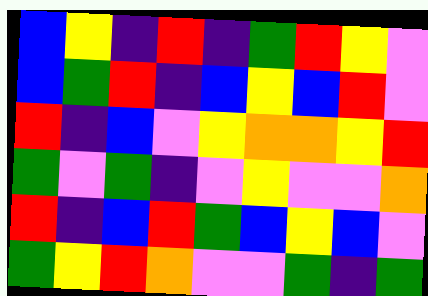[["blue", "yellow", "indigo", "red", "indigo", "green", "red", "yellow", "violet"], ["blue", "green", "red", "indigo", "blue", "yellow", "blue", "red", "violet"], ["red", "indigo", "blue", "violet", "yellow", "orange", "orange", "yellow", "red"], ["green", "violet", "green", "indigo", "violet", "yellow", "violet", "violet", "orange"], ["red", "indigo", "blue", "red", "green", "blue", "yellow", "blue", "violet"], ["green", "yellow", "red", "orange", "violet", "violet", "green", "indigo", "green"]]